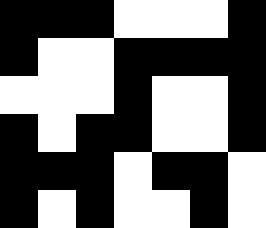[["black", "black", "black", "white", "white", "white", "black"], ["black", "white", "white", "black", "black", "black", "black"], ["white", "white", "white", "black", "white", "white", "black"], ["black", "white", "black", "black", "white", "white", "black"], ["black", "black", "black", "white", "black", "black", "white"], ["black", "white", "black", "white", "white", "black", "white"]]